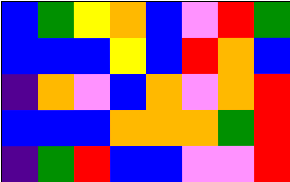[["blue", "green", "yellow", "orange", "blue", "violet", "red", "green"], ["blue", "blue", "blue", "yellow", "blue", "red", "orange", "blue"], ["indigo", "orange", "violet", "blue", "orange", "violet", "orange", "red"], ["blue", "blue", "blue", "orange", "orange", "orange", "green", "red"], ["indigo", "green", "red", "blue", "blue", "violet", "violet", "red"]]